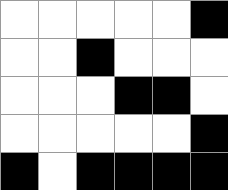[["white", "white", "white", "white", "white", "black"], ["white", "white", "black", "white", "white", "white"], ["white", "white", "white", "black", "black", "white"], ["white", "white", "white", "white", "white", "black"], ["black", "white", "black", "black", "black", "black"]]